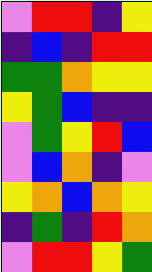[["violet", "red", "red", "indigo", "yellow"], ["indigo", "blue", "indigo", "red", "red"], ["green", "green", "orange", "yellow", "yellow"], ["yellow", "green", "blue", "indigo", "indigo"], ["violet", "green", "yellow", "red", "blue"], ["violet", "blue", "orange", "indigo", "violet"], ["yellow", "orange", "blue", "orange", "yellow"], ["indigo", "green", "indigo", "red", "orange"], ["violet", "red", "red", "yellow", "green"]]